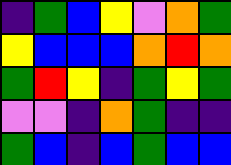[["indigo", "green", "blue", "yellow", "violet", "orange", "green"], ["yellow", "blue", "blue", "blue", "orange", "red", "orange"], ["green", "red", "yellow", "indigo", "green", "yellow", "green"], ["violet", "violet", "indigo", "orange", "green", "indigo", "indigo"], ["green", "blue", "indigo", "blue", "green", "blue", "blue"]]